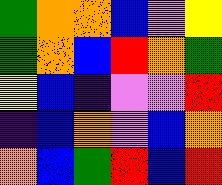[["green", "orange", "orange", "blue", "violet", "yellow"], ["green", "orange", "blue", "red", "orange", "green"], ["yellow", "blue", "indigo", "violet", "violet", "red"], ["indigo", "blue", "orange", "violet", "blue", "orange"], ["orange", "blue", "green", "red", "blue", "red"]]